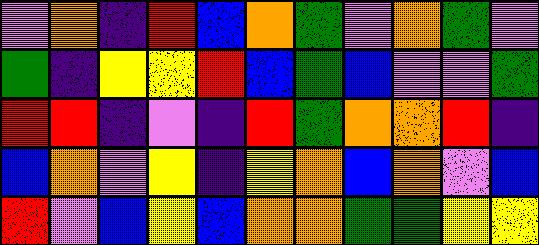[["violet", "orange", "indigo", "red", "blue", "orange", "green", "violet", "orange", "green", "violet"], ["green", "indigo", "yellow", "yellow", "red", "blue", "green", "blue", "violet", "violet", "green"], ["red", "red", "indigo", "violet", "indigo", "red", "green", "orange", "orange", "red", "indigo"], ["blue", "orange", "violet", "yellow", "indigo", "yellow", "orange", "blue", "orange", "violet", "blue"], ["red", "violet", "blue", "yellow", "blue", "orange", "orange", "green", "green", "yellow", "yellow"]]